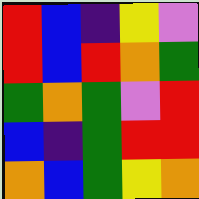[["red", "blue", "indigo", "yellow", "violet"], ["red", "blue", "red", "orange", "green"], ["green", "orange", "green", "violet", "red"], ["blue", "indigo", "green", "red", "red"], ["orange", "blue", "green", "yellow", "orange"]]